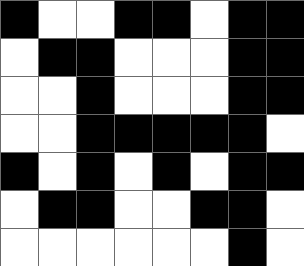[["black", "white", "white", "black", "black", "white", "black", "black"], ["white", "black", "black", "white", "white", "white", "black", "black"], ["white", "white", "black", "white", "white", "white", "black", "black"], ["white", "white", "black", "black", "black", "black", "black", "white"], ["black", "white", "black", "white", "black", "white", "black", "black"], ["white", "black", "black", "white", "white", "black", "black", "white"], ["white", "white", "white", "white", "white", "white", "black", "white"]]